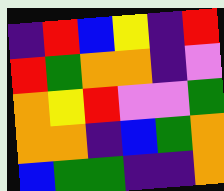[["indigo", "red", "blue", "yellow", "indigo", "red"], ["red", "green", "orange", "orange", "indigo", "violet"], ["orange", "yellow", "red", "violet", "violet", "green"], ["orange", "orange", "indigo", "blue", "green", "orange"], ["blue", "green", "green", "indigo", "indigo", "orange"]]